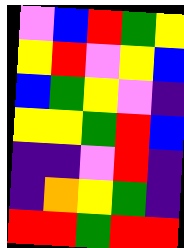[["violet", "blue", "red", "green", "yellow"], ["yellow", "red", "violet", "yellow", "blue"], ["blue", "green", "yellow", "violet", "indigo"], ["yellow", "yellow", "green", "red", "blue"], ["indigo", "indigo", "violet", "red", "indigo"], ["indigo", "orange", "yellow", "green", "indigo"], ["red", "red", "green", "red", "red"]]